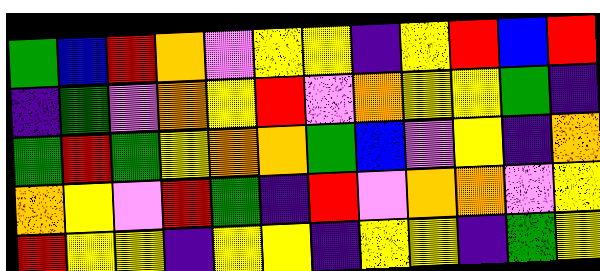[["green", "blue", "red", "orange", "violet", "yellow", "yellow", "indigo", "yellow", "red", "blue", "red"], ["indigo", "green", "violet", "orange", "yellow", "red", "violet", "orange", "yellow", "yellow", "green", "indigo"], ["green", "red", "green", "yellow", "orange", "orange", "green", "blue", "violet", "yellow", "indigo", "orange"], ["orange", "yellow", "violet", "red", "green", "indigo", "red", "violet", "orange", "orange", "violet", "yellow"], ["red", "yellow", "yellow", "indigo", "yellow", "yellow", "indigo", "yellow", "yellow", "indigo", "green", "yellow"]]